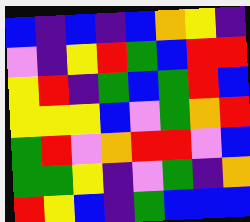[["blue", "indigo", "blue", "indigo", "blue", "orange", "yellow", "indigo"], ["violet", "indigo", "yellow", "red", "green", "blue", "red", "red"], ["yellow", "red", "indigo", "green", "blue", "green", "red", "blue"], ["yellow", "yellow", "yellow", "blue", "violet", "green", "orange", "red"], ["green", "red", "violet", "orange", "red", "red", "violet", "blue"], ["green", "green", "yellow", "indigo", "violet", "green", "indigo", "orange"], ["red", "yellow", "blue", "indigo", "green", "blue", "blue", "blue"]]